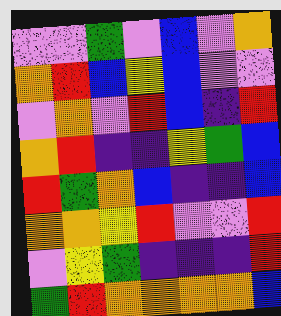[["violet", "violet", "green", "violet", "blue", "violet", "orange"], ["orange", "red", "blue", "yellow", "blue", "violet", "violet"], ["violet", "orange", "violet", "red", "blue", "indigo", "red"], ["orange", "red", "indigo", "indigo", "yellow", "green", "blue"], ["red", "green", "orange", "blue", "indigo", "indigo", "blue"], ["orange", "orange", "yellow", "red", "violet", "violet", "red"], ["violet", "yellow", "green", "indigo", "indigo", "indigo", "red"], ["green", "red", "orange", "orange", "orange", "orange", "blue"]]